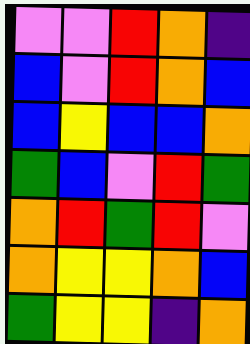[["violet", "violet", "red", "orange", "indigo"], ["blue", "violet", "red", "orange", "blue"], ["blue", "yellow", "blue", "blue", "orange"], ["green", "blue", "violet", "red", "green"], ["orange", "red", "green", "red", "violet"], ["orange", "yellow", "yellow", "orange", "blue"], ["green", "yellow", "yellow", "indigo", "orange"]]